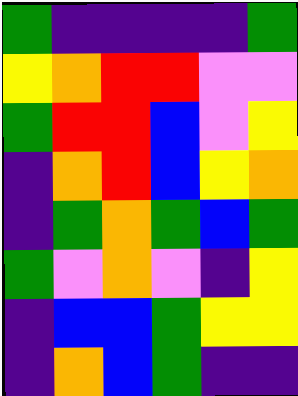[["green", "indigo", "indigo", "indigo", "indigo", "green"], ["yellow", "orange", "red", "red", "violet", "violet"], ["green", "red", "red", "blue", "violet", "yellow"], ["indigo", "orange", "red", "blue", "yellow", "orange"], ["indigo", "green", "orange", "green", "blue", "green"], ["green", "violet", "orange", "violet", "indigo", "yellow"], ["indigo", "blue", "blue", "green", "yellow", "yellow"], ["indigo", "orange", "blue", "green", "indigo", "indigo"]]